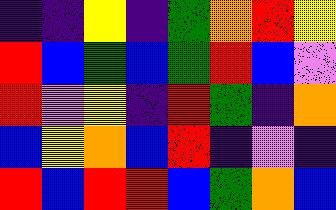[["indigo", "indigo", "yellow", "indigo", "green", "orange", "red", "yellow"], ["red", "blue", "green", "blue", "green", "red", "blue", "violet"], ["red", "violet", "yellow", "indigo", "red", "green", "indigo", "orange"], ["blue", "yellow", "orange", "blue", "red", "indigo", "violet", "indigo"], ["red", "blue", "red", "red", "blue", "green", "orange", "blue"]]